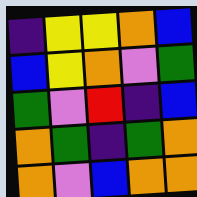[["indigo", "yellow", "yellow", "orange", "blue"], ["blue", "yellow", "orange", "violet", "green"], ["green", "violet", "red", "indigo", "blue"], ["orange", "green", "indigo", "green", "orange"], ["orange", "violet", "blue", "orange", "orange"]]